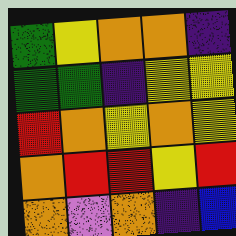[["green", "yellow", "orange", "orange", "indigo"], ["green", "green", "indigo", "yellow", "yellow"], ["red", "orange", "yellow", "orange", "yellow"], ["orange", "red", "red", "yellow", "red"], ["orange", "violet", "orange", "indigo", "blue"]]